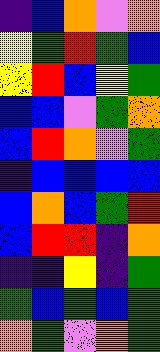[["indigo", "blue", "orange", "violet", "orange"], ["yellow", "green", "red", "green", "blue"], ["yellow", "red", "blue", "yellow", "green"], ["blue", "blue", "violet", "green", "orange"], ["blue", "red", "orange", "violet", "green"], ["indigo", "blue", "blue", "blue", "blue"], ["blue", "orange", "blue", "green", "red"], ["blue", "red", "red", "indigo", "orange"], ["indigo", "indigo", "yellow", "indigo", "green"], ["green", "blue", "green", "blue", "green"], ["orange", "green", "violet", "orange", "green"]]